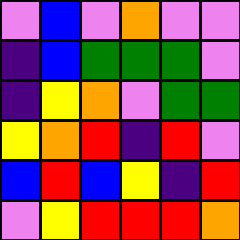[["violet", "blue", "violet", "orange", "violet", "violet"], ["indigo", "blue", "green", "green", "green", "violet"], ["indigo", "yellow", "orange", "violet", "green", "green"], ["yellow", "orange", "red", "indigo", "red", "violet"], ["blue", "red", "blue", "yellow", "indigo", "red"], ["violet", "yellow", "red", "red", "red", "orange"]]